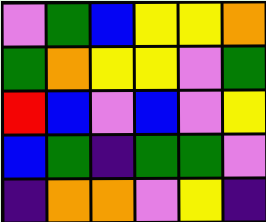[["violet", "green", "blue", "yellow", "yellow", "orange"], ["green", "orange", "yellow", "yellow", "violet", "green"], ["red", "blue", "violet", "blue", "violet", "yellow"], ["blue", "green", "indigo", "green", "green", "violet"], ["indigo", "orange", "orange", "violet", "yellow", "indigo"]]